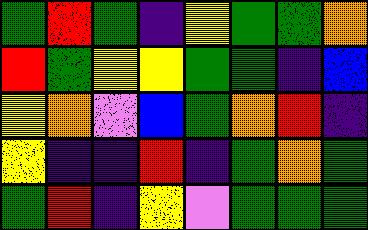[["green", "red", "green", "indigo", "yellow", "green", "green", "orange"], ["red", "green", "yellow", "yellow", "green", "green", "indigo", "blue"], ["yellow", "orange", "violet", "blue", "green", "orange", "red", "indigo"], ["yellow", "indigo", "indigo", "red", "indigo", "green", "orange", "green"], ["green", "red", "indigo", "yellow", "violet", "green", "green", "green"]]